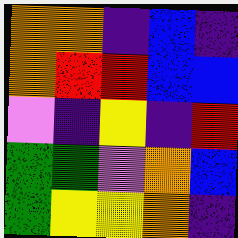[["orange", "orange", "indigo", "blue", "indigo"], ["orange", "red", "red", "blue", "blue"], ["violet", "indigo", "yellow", "indigo", "red"], ["green", "green", "violet", "orange", "blue"], ["green", "yellow", "yellow", "orange", "indigo"]]